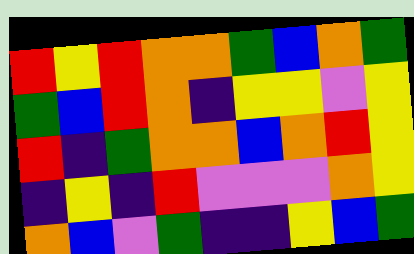[["red", "yellow", "red", "orange", "orange", "green", "blue", "orange", "green"], ["green", "blue", "red", "orange", "indigo", "yellow", "yellow", "violet", "yellow"], ["red", "indigo", "green", "orange", "orange", "blue", "orange", "red", "yellow"], ["indigo", "yellow", "indigo", "red", "violet", "violet", "violet", "orange", "yellow"], ["orange", "blue", "violet", "green", "indigo", "indigo", "yellow", "blue", "green"]]